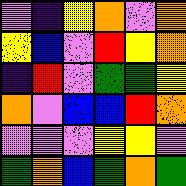[["violet", "indigo", "yellow", "orange", "violet", "orange"], ["yellow", "blue", "violet", "red", "yellow", "orange"], ["indigo", "red", "violet", "green", "green", "yellow"], ["orange", "violet", "blue", "blue", "red", "orange"], ["violet", "violet", "violet", "yellow", "yellow", "violet"], ["green", "orange", "blue", "green", "orange", "green"]]